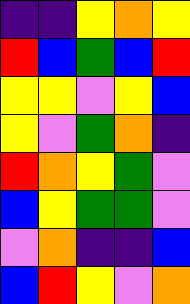[["indigo", "indigo", "yellow", "orange", "yellow"], ["red", "blue", "green", "blue", "red"], ["yellow", "yellow", "violet", "yellow", "blue"], ["yellow", "violet", "green", "orange", "indigo"], ["red", "orange", "yellow", "green", "violet"], ["blue", "yellow", "green", "green", "violet"], ["violet", "orange", "indigo", "indigo", "blue"], ["blue", "red", "yellow", "violet", "orange"]]